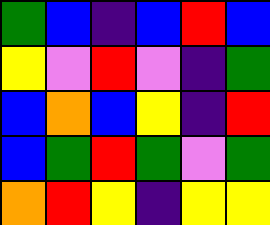[["green", "blue", "indigo", "blue", "red", "blue"], ["yellow", "violet", "red", "violet", "indigo", "green"], ["blue", "orange", "blue", "yellow", "indigo", "red"], ["blue", "green", "red", "green", "violet", "green"], ["orange", "red", "yellow", "indigo", "yellow", "yellow"]]